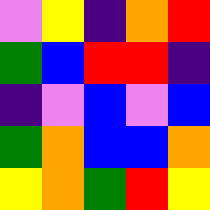[["violet", "yellow", "indigo", "orange", "red"], ["green", "blue", "red", "red", "indigo"], ["indigo", "violet", "blue", "violet", "blue"], ["green", "orange", "blue", "blue", "orange"], ["yellow", "orange", "green", "red", "yellow"]]